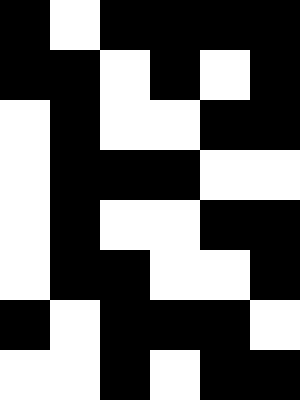[["black", "white", "black", "black", "black", "black"], ["black", "black", "white", "black", "white", "black"], ["white", "black", "white", "white", "black", "black"], ["white", "black", "black", "black", "white", "white"], ["white", "black", "white", "white", "black", "black"], ["white", "black", "black", "white", "white", "black"], ["black", "white", "black", "black", "black", "white"], ["white", "white", "black", "white", "black", "black"]]